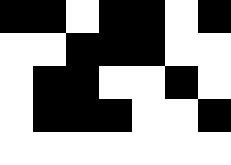[["black", "black", "white", "black", "black", "white", "black"], ["white", "white", "black", "black", "black", "white", "white"], ["white", "black", "black", "white", "white", "black", "white"], ["white", "black", "black", "black", "white", "white", "black"], ["white", "white", "white", "white", "white", "white", "white"]]